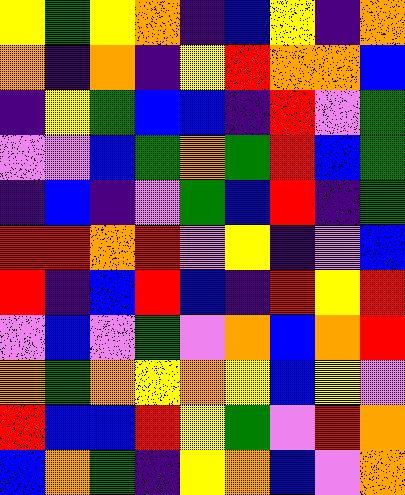[["yellow", "green", "yellow", "orange", "indigo", "blue", "yellow", "indigo", "orange"], ["orange", "indigo", "orange", "indigo", "yellow", "red", "orange", "orange", "blue"], ["indigo", "yellow", "green", "blue", "blue", "indigo", "red", "violet", "green"], ["violet", "violet", "blue", "green", "orange", "green", "red", "blue", "green"], ["indigo", "blue", "indigo", "violet", "green", "blue", "red", "indigo", "green"], ["red", "red", "orange", "red", "violet", "yellow", "indigo", "violet", "blue"], ["red", "indigo", "blue", "red", "blue", "indigo", "red", "yellow", "red"], ["violet", "blue", "violet", "green", "violet", "orange", "blue", "orange", "red"], ["orange", "green", "orange", "yellow", "orange", "yellow", "blue", "yellow", "violet"], ["red", "blue", "blue", "red", "yellow", "green", "violet", "red", "orange"], ["blue", "orange", "green", "indigo", "yellow", "orange", "blue", "violet", "orange"]]